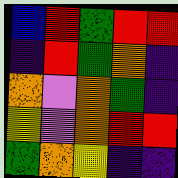[["blue", "red", "green", "red", "red"], ["indigo", "red", "green", "orange", "indigo"], ["orange", "violet", "orange", "green", "indigo"], ["yellow", "violet", "orange", "red", "red"], ["green", "orange", "yellow", "indigo", "indigo"]]